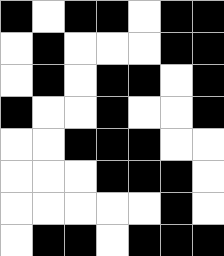[["black", "white", "black", "black", "white", "black", "black"], ["white", "black", "white", "white", "white", "black", "black"], ["white", "black", "white", "black", "black", "white", "black"], ["black", "white", "white", "black", "white", "white", "black"], ["white", "white", "black", "black", "black", "white", "white"], ["white", "white", "white", "black", "black", "black", "white"], ["white", "white", "white", "white", "white", "black", "white"], ["white", "black", "black", "white", "black", "black", "black"]]